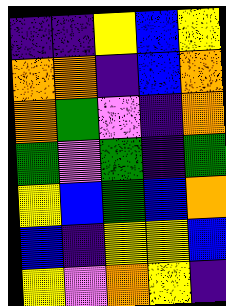[["indigo", "indigo", "yellow", "blue", "yellow"], ["orange", "orange", "indigo", "blue", "orange"], ["orange", "green", "violet", "indigo", "orange"], ["green", "violet", "green", "indigo", "green"], ["yellow", "blue", "green", "blue", "orange"], ["blue", "indigo", "yellow", "yellow", "blue"], ["yellow", "violet", "orange", "yellow", "indigo"]]